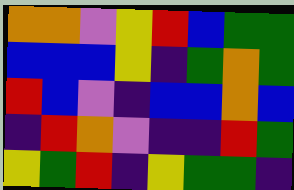[["orange", "orange", "violet", "yellow", "red", "blue", "green", "green"], ["blue", "blue", "blue", "yellow", "indigo", "green", "orange", "green"], ["red", "blue", "violet", "indigo", "blue", "blue", "orange", "blue"], ["indigo", "red", "orange", "violet", "indigo", "indigo", "red", "green"], ["yellow", "green", "red", "indigo", "yellow", "green", "green", "indigo"]]